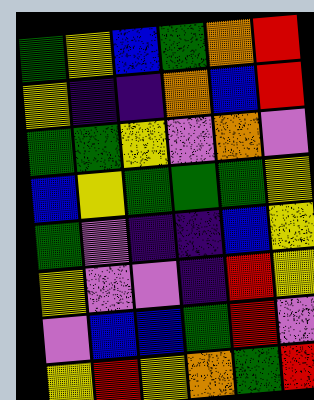[["green", "yellow", "blue", "green", "orange", "red"], ["yellow", "indigo", "indigo", "orange", "blue", "red"], ["green", "green", "yellow", "violet", "orange", "violet"], ["blue", "yellow", "green", "green", "green", "yellow"], ["green", "violet", "indigo", "indigo", "blue", "yellow"], ["yellow", "violet", "violet", "indigo", "red", "yellow"], ["violet", "blue", "blue", "green", "red", "violet"], ["yellow", "red", "yellow", "orange", "green", "red"]]